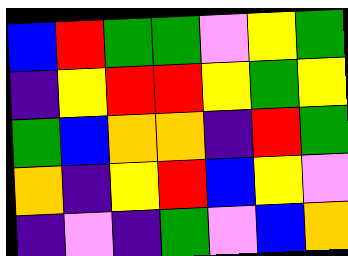[["blue", "red", "green", "green", "violet", "yellow", "green"], ["indigo", "yellow", "red", "red", "yellow", "green", "yellow"], ["green", "blue", "orange", "orange", "indigo", "red", "green"], ["orange", "indigo", "yellow", "red", "blue", "yellow", "violet"], ["indigo", "violet", "indigo", "green", "violet", "blue", "orange"]]